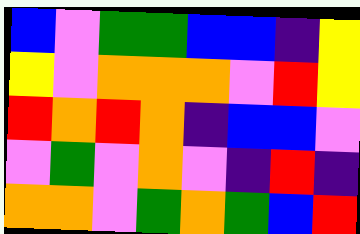[["blue", "violet", "green", "green", "blue", "blue", "indigo", "yellow"], ["yellow", "violet", "orange", "orange", "orange", "violet", "red", "yellow"], ["red", "orange", "red", "orange", "indigo", "blue", "blue", "violet"], ["violet", "green", "violet", "orange", "violet", "indigo", "red", "indigo"], ["orange", "orange", "violet", "green", "orange", "green", "blue", "red"]]